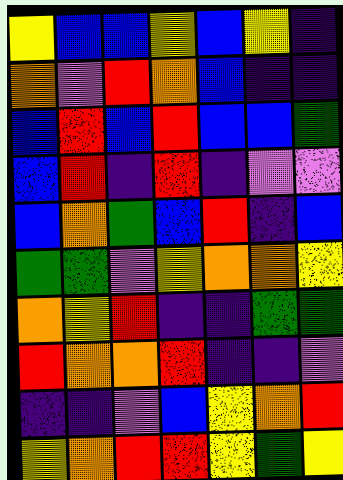[["yellow", "blue", "blue", "yellow", "blue", "yellow", "indigo"], ["orange", "violet", "red", "orange", "blue", "indigo", "indigo"], ["blue", "red", "blue", "red", "blue", "blue", "green"], ["blue", "red", "indigo", "red", "indigo", "violet", "violet"], ["blue", "orange", "green", "blue", "red", "indigo", "blue"], ["green", "green", "violet", "yellow", "orange", "orange", "yellow"], ["orange", "yellow", "red", "indigo", "indigo", "green", "green"], ["red", "orange", "orange", "red", "indigo", "indigo", "violet"], ["indigo", "indigo", "violet", "blue", "yellow", "orange", "red"], ["yellow", "orange", "red", "red", "yellow", "green", "yellow"]]